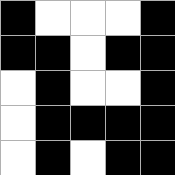[["black", "white", "white", "white", "black"], ["black", "black", "white", "black", "black"], ["white", "black", "white", "white", "black"], ["white", "black", "black", "black", "black"], ["white", "black", "white", "black", "black"]]